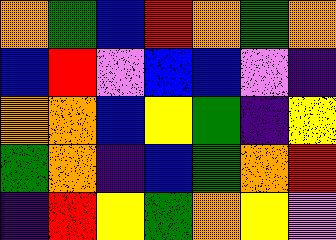[["orange", "green", "blue", "red", "orange", "green", "orange"], ["blue", "red", "violet", "blue", "blue", "violet", "indigo"], ["orange", "orange", "blue", "yellow", "green", "indigo", "yellow"], ["green", "orange", "indigo", "blue", "green", "orange", "red"], ["indigo", "red", "yellow", "green", "orange", "yellow", "violet"]]